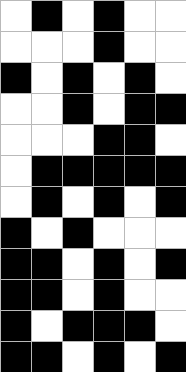[["white", "black", "white", "black", "white", "white"], ["white", "white", "white", "black", "white", "white"], ["black", "white", "black", "white", "black", "white"], ["white", "white", "black", "white", "black", "black"], ["white", "white", "white", "black", "black", "white"], ["white", "black", "black", "black", "black", "black"], ["white", "black", "white", "black", "white", "black"], ["black", "white", "black", "white", "white", "white"], ["black", "black", "white", "black", "white", "black"], ["black", "black", "white", "black", "white", "white"], ["black", "white", "black", "black", "black", "white"], ["black", "black", "white", "black", "white", "black"]]